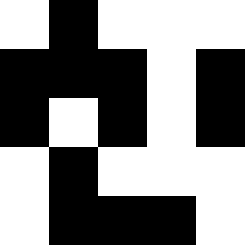[["white", "black", "white", "white", "white"], ["black", "black", "black", "white", "black"], ["black", "white", "black", "white", "black"], ["white", "black", "white", "white", "white"], ["white", "black", "black", "black", "white"]]